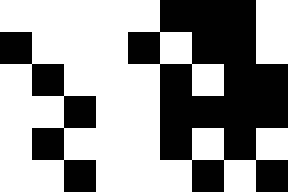[["white", "white", "white", "white", "white", "black", "black", "black", "white"], ["black", "white", "white", "white", "black", "white", "black", "black", "white"], ["white", "black", "white", "white", "white", "black", "white", "black", "black"], ["white", "white", "black", "white", "white", "black", "black", "black", "black"], ["white", "black", "white", "white", "white", "black", "white", "black", "white"], ["white", "white", "black", "white", "white", "white", "black", "white", "black"]]